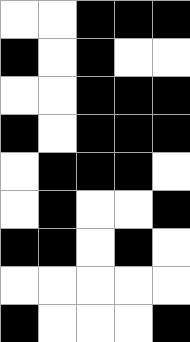[["white", "white", "black", "black", "black"], ["black", "white", "black", "white", "white"], ["white", "white", "black", "black", "black"], ["black", "white", "black", "black", "black"], ["white", "black", "black", "black", "white"], ["white", "black", "white", "white", "black"], ["black", "black", "white", "black", "white"], ["white", "white", "white", "white", "white"], ["black", "white", "white", "white", "black"]]